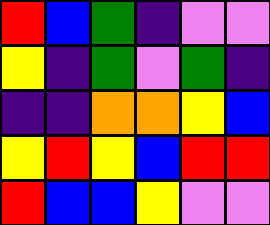[["red", "blue", "green", "indigo", "violet", "violet"], ["yellow", "indigo", "green", "violet", "green", "indigo"], ["indigo", "indigo", "orange", "orange", "yellow", "blue"], ["yellow", "red", "yellow", "blue", "red", "red"], ["red", "blue", "blue", "yellow", "violet", "violet"]]